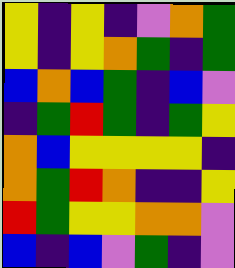[["yellow", "indigo", "yellow", "indigo", "violet", "orange", "green"], ["yellow", "indigo", "yellow", "orange", "green", "indigo", "green"], ["blue", "orange", "blue", "green", "indigo", "blue", "violet"], ["indigo", "green", "red", "green", "indigo", "green", "yellow"], ["orange", "blue", "yellow", "yellow", "yellow", "yellow", "indigo"], ["orange", "green", "red", "orange", "indigo", "indigo", "yellow"], ["red", "green", "yellow", "yellow", "orange", "orange", "violet"], ["blue", "indigo", "blue", "violet", "green", "indigo", "violet"]]